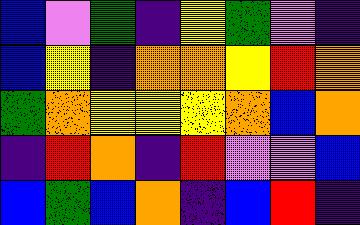[["blue", "violet", "green", "indigo", "yellow", "green", "violet", "indigo"], ["blue", "yellow", "indigo", "orange", "orange", "yellow", "red", "orange"], ["green", "orange", "yellow", "yellow", "yellow", "orange", "blue", "orange"], ["indigo", "red", "orange", "indigo", "red", "violet", "violet", "blue"], ["blue", "green", "blue", "orange", "indigo", "blue", "red", "indigo"]]